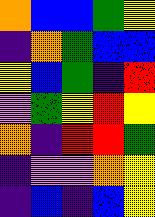[["orange", "blue", "blue", "green", "yellow"], ["indigo", "orange", "green", "blue", "blue"], ["yellow", "blue", "green", "indigo", "red"], ["violet", "green", "yellow", "red", "yellow"], ["orange", "indigo", "red", "red", "green"], ["indigo", "violet", "violet", "orange", "yellow"], ["indigo", "blue", "indigo", "blue", "yellow"]]